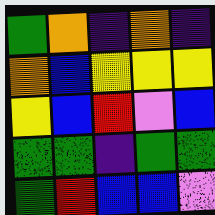[["green", "orange", "indigo", "orange", "indigo"], ["orange", "blue", "yellow", "yellow", "yellow"], ["yellow", "blue", "red", "violet", "blue"], ["green", "green", "indigo", "green", "green"], ["green", "red", "blue", "blue", "violet"]]